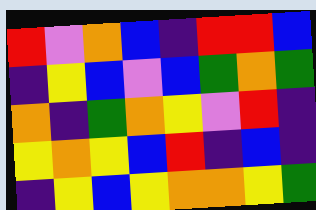[["red", "violet", "orange", "blue", "indigo", "red", "red", "blue"], ["indigo", "yellow", "blue", "violet", "blue", "green", "orange", "green"], ["orange", "indigo", "green", "orange", "yellow", "violet", "red", "indigo"], ["yellow", "orange", "yellow", "blue", "red", "indigo", "blue", "indigo"], ["indigo", "yellow", "blue", "yellow", "orange", "orange", "yellow", "green"]]